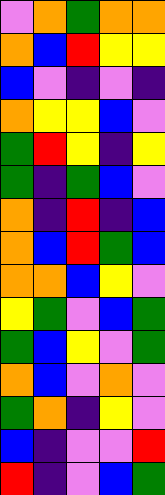[["violet", "orange", "green", "orange", "orange"], ["orange", "blue", "red", "yellow", "yellow"], ["blue", "violet", "indigo", "violet", "indigo"], ["orange", "yellow", "yellow", "blue", "violet"], ["green", "red", "yellow", "indigo", "yellow"], ["green", "indigo", "green", "blue", "violet"], ["orange", "indigo", "red", "indigo", "blue"], ["orange", "blue", "red", "green", "blue"], ["orange", "orange", "blue", "yellow", "violet"], ["yellow", "green", "violet", "blue", "green"], ["green", "blue", "yellow", "violet", "green"], ["orange", "blue", "violet", "orange", "violet"], ["green", "orange", "indigo", "yellow", "violet"], ["blue", "indigo", "violet", "violet", "red"], ["red", "indigo", "violet", "blue", "green"]]